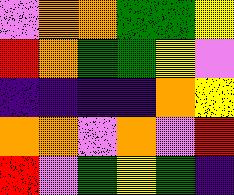[["violet", "orange", "orange", "green", "green", "yellow"], ["red", "orange", "green", "green", "yellow", "violet"], ["indigo", "indigo", "indigo", "indigo", "orange", "yellow"], ["orange", "orange", "violet", "orange", "violet", "red"], ["red", "violet", "green", "yellow", "green", "indigo"]]